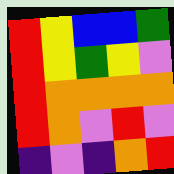[["red", "yellow", "blue", "blue", "green"], ["red", "yellow", "green", "yellow", "violet"], ["red", "orange", "orange", "orange", "orange"], ["red", "orange", "violet", "red", "violet"], ["indigo", "violet", "indigo", "orange", "red"]]